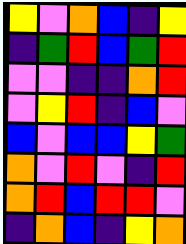[["yellow", "violet", "orange", "blue", "indigo", "yellow"], ["indigo", "green", "red", "blue", "green", "red"], ["violet", "violet", "indigo", "indigo", "orange", "red"], ["violet", "yellow", "red", "indigo", "blue", "violet"], ["blue", "violet", "blue", "blue", "yellow", "green"], ["orange", "violet", "red", "violet", "indigo", "red"], ["orange", "red", "blue", "red", "red", "violet"], ["indigo", "orange", "blue", "indigo", "yellow", "orange"]]